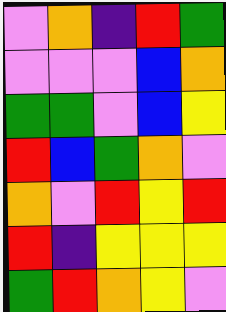[["violet", "orange", "indigo", "red", "green"], ["violet", "violet", "violet", "blue", "orange"], ["green", "green", "violet", "blue", "yellow"], ["red", "blue", "green", "orange", "violet"], ["orange", "violet", "red", "yellow", "red"], ["red", "indigo", "yellow", "yellow", "yellow"], ["green", "red", "orange", "yellow", "violet"]]